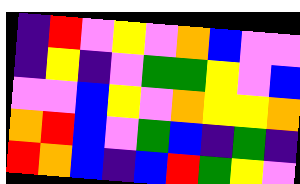[["indigo", "red", "violet", "yellow", "violet", "orange", "blue", "violet", "violet"], ["indigo", "yellow", "indigo", "violet", "green", "green", "yellow", "violet", "blue"], ["violet", "violet", "blue", "yellow", "violet", "orange", "yellow", "yellow", "orange"], ["orange", "red", "blue", "violet", "green", "blue", "indigo", "green", "indigo"], ["red", "orange", "blue", "indigo", "blue", "red", "green", "yellow", "violet"]]